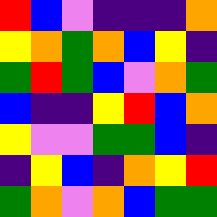[["red", "blue", "violet", "indigo", "indigo", "indigo", "orange"], ["yellow", "orange", "green", "orange", "blue", "yellow", "indigo"], ["green", "red", "green", "blue", "violet", "orange", "green"], ["blue", "indigo", "indigo", "yellow", "red", "blue", "orange"], ["yellow", "violet", "violet", "green", "green", "blue", "indigo"], ["indigo", "yellow", "blue", "indigo", "orange", "yellow", "red"], ["green", "orange", "violet", "orange", "blue", "green", "green"]]